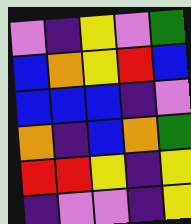[["violet", "indigo", "yellow", "violet", "green"], ["blue", "orange", "yellow", "red", "blue"], ["blue", "blue", "blue", "indigo", "violet"], ["orange", "indigo", "blue", "orange", "green"], ["red", "red", "yellow", "indigo", "yellow"], ["indigo", "violet", "violet", "indigo", "yellow"]]